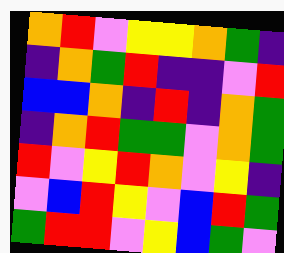[["orange", "red", "violet", "yellow", "yellow", "orange", "green", "indigo"], ["indigo", "orange", "green", "red", "indigo", "indigo", "violet", "red"], ["blue", "blue", "orange", "indigo", "red", "indigo", "orange", "green"], ["indigo", "orange", "red", "green", "green", "violet", "orange", "green"], ["red", "violet", "yellow", "red", "orange", "violet", "yellow", "indigo"], ["violet", "blue", "red", "yellow", "violet", "blue", "red", "green"], ["green", "red", "red", "violet", "yellow", "blue", "green", "violet"]]